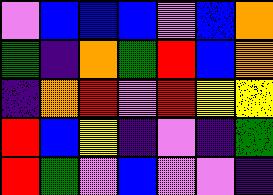[["violet", "blue", "blue", "blue", "violet", "blue", "orange"], ["green", "indigo", "orange", "green", "red", "blue", "orange"], ["indigo", "orange", "red", "violet", "red", "yellow", "yellow"], ["red", "blue", "yellow", "indigo", "violet", "indigo", "green"], ["red", "green", "violet", "blue", "violet", "violet", "indigo"]]